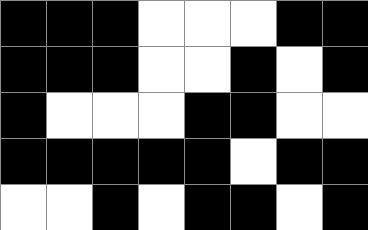[["black", "black", "black", "white", "white", "white", "black", "black"], ["black", "black", "black", "white", "white", "black", "white", "black"], ["black", "white", "white", "white", "black", "black", "white", "white"], ["black", "black", "black", "black", "black", "white", "black", "black"], ["white", "white", "black", "white", "black", "black", "white", "black"]]